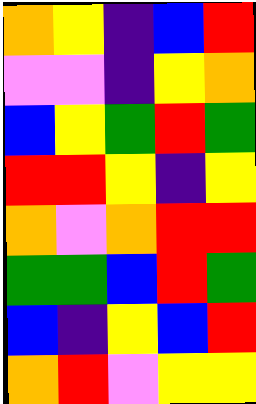[["orange", "yellow", "indigo", "blue", "red"], ["violet", "violet", "indigo", "yellow", "orange"], ["blue", "yellow", "green", "red", "green"], ["red", "red", "yellow", "indigo", "yellow"], ["orange", "violet", "orange", "red", "red"], ["green", "green", "blue", "red", "green"], ["blue", "indigo", "yellow", "blue", "red"], ["orange", "red", "violet", "yellow", "yellow"]]